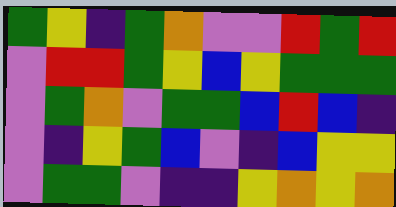[["green", "yellow", "indigo", "green", "orange", "violet", "violet", "red", "green", "red"], ["violet", "red", "red", "green", "yellow", "blue", "yellow", "green", "green", "green"], ["violet", "green", "orange", "violet", "green", "green", "blue", "red", "blue", "indigo"], ["violet", "indigo", "yellow", "green", "blue", "violet", "indigo", "blue", "yellow", "yellow"], ["violet", "green", "green", "violet", "indigo", "indigo", "yellow", "orange", "yellow", "orange"]]